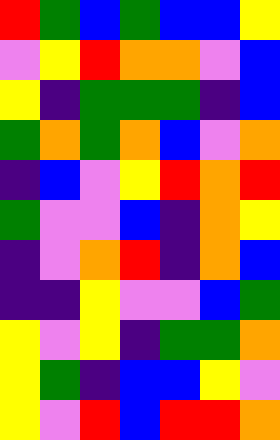[["red", "green", "blue", "green", "blue", "blue", "yellow"], ["violet", "yellow", "red", "orange", "orange", "violet", "blue"], ["yellow", "indigo", "green", "green", "green", "indigo", "blue"], ["green", "orange", "green", "orange", "blue", "violet", "orange"], ["indigo", "blue", "violet", "yellow", "red", "orange", "red"], ["green", "violet", "violet", "blue", "indigo", "orange", "yellow"], ["indigo", "violet", "orange", "red", "indigo", "orange", "blue"], ["indigo", "indigo", "yellow", "violet", "violet", "blue", "green"], ["yellow", "violet", "yellow", "indigo", "green", "green", "orange"], ["yellow", "green", "indigo", "blue", "blue", "yellow", "violet"], ["yellow", "violet", "red", "blue", "red", "red", "orange"]]